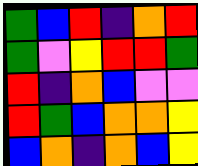[["green", "blue", "red", "indigo", "orange", "red"], ["green", "violet", "yellow", "red", "red", "green"], ["red", "indigo", "orange", "blue", "violet", "violet"], ["red", "green", "blue", "orange", "orange", "yellow"], ["blue", "orange", "indigo", "orange", "blue", "yellow"]]